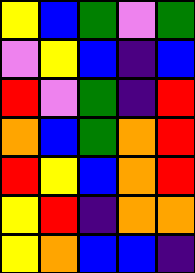[["yellow", "blue", "green", "violet", "green"], ["violet", "yellow", "blue", "indigo", "blue"], ["red", "violet", "green", "indigo", "red"], ["orange", "blue", "green", "orange", "red"], ["red", "yellow", "blue", "orange", "red"], ["yellow", "red", "indigo", "orange", "orange"], ["yellow", "orange", "blue", "blue", "indigo"]]